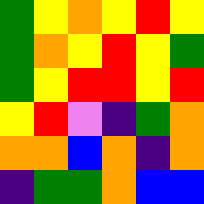[["green", "yellow", "orange", "yellow", "red", "yellow"], ["green", "orange", "yellow", "red", "yellow", "green"], ["green", "yellow", "red", "red", "yellow", "red"], ["yellow", "red", "violet", "indigo", "green", "orange"], ["orange", "orange", "blue", "orange", "indigo", "orange"], ["indigo", "green", "green", "orange", "blue", "blue"]]